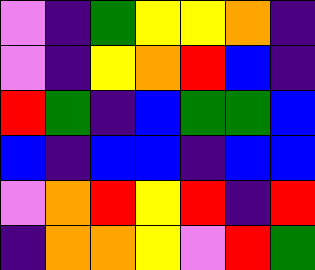[["violet", "indigo", "green", "yellow", "yellow", "orange", "indigo"], ["violet", "indigo", "yellow", "orange", "red", "blue", "indigo"], ["red", "green", "indigo", "blue", "green", "green", "blue"], ["blue", "indigo", "blue", "blue", "indigo", "blue", "blue"], ["violet", "orange", "red", "yellow", "red", "indigo", "red"], ["indigo", "orange", "orange", "yellow", "violet", "red", "green"]]